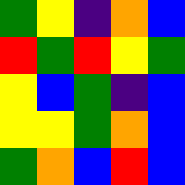[["green", "yellow", "indigo", "orange", "blue"], ["red", "green", "red", "yellow", "green"], ["yellow", "blue", "green", "indigo", "blue"], ["yellow", "yellow", "green", "orange", "blue"], ["green", "orange", "blue", "red", "blue"]]